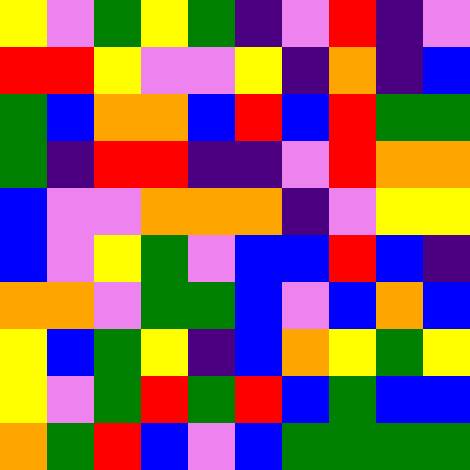[["yellow", "violet", "green", "yellow", "green", "indigo", "violet", "red", "indigo", "violet"], ["red", "red", "yellow", "violet", "violet", "yellow", "indigo", "orange", "indigo", "blue"], ["green", "blue", "orange", "orange", "blue", "red", "blue", "red", "green", "green"], ["green", "indigo", "red", "red", "indigo", "indigo", "violet", "red", "orange", "orange"], ["blue", "violet", "violet", "orange", "orange", "orange", "indigo", "violet", "yellow", "yellow"], ["blue", "violet", "yellow", "green", "violet", "blue", "blue", "red", "blue", "indigo"], ["orange", "orange", "violet", "green", "green", "blue", "violet", "blue", "orange", "blue"], ["yellow", "blue", "green", "yellow", "indigo", "blue", "orange", "yellow", "green", "yellow"], ["yellow", "violet", "green", "red", "green", "red", "blue", "green", "blue", "blue"], ["orange", "green", "red", "blue", "violet", "blue", "green", "green", "green", "green"]]